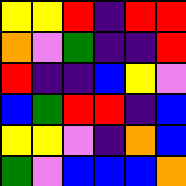[["yellow", "yellow", "red", "indigo", "red", "red"], ["orange", "violet", "green", "indigo", "indigo", "red"], ["red", "indigo", "indigo", "blue", "yellow", "violet"], ["blue", "green", "red", "red", "indigo", "blue"], ["yellow", "yellow", "violet", "indigo", "orange", "blue"], ["green", "violet", "blue", "blue", "blue", "orange"]]